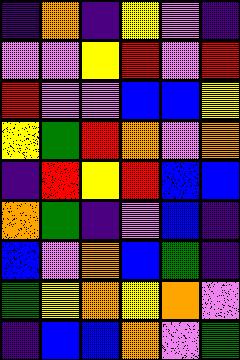[["indigo", "orange", "indigo", "yellow", "violet", "indigo"], ["violet", "violet", "yellow", "red", "violet", "red"], ["red", "violet", "violet", "blue", "blue", "yellow"], ["yellow", "green", "red", "orange", "violet", "orange"], ["indigo", "red", "yellow", "red", "blue", "blue"], ["orange", "green", "indigo", "violet", "blue", "indigo"], ["blue", "violet", "orange", "blue", "green", "indigo"], ["green", "yellow", "orange", "yellow", "orange", "violet"], ["indigo", "blue", "blue", "orange", "violet", "green"]]